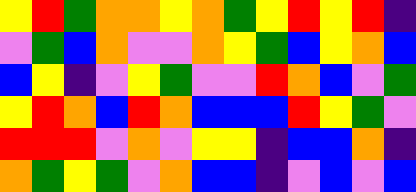[["yellow", "red", "green", "orange", "orange", "yellow", "orange", "green", "yellow", "red", "yellow", "red", "indigo"], ["violet", "green", "blue", "orange", "violet", "violet", "orange", "yellow", "green", "blue", "yellow", "orange", "blue"], ["blue", "yellow", "indigo", "violet", "yellow", "green", "violet", "violet", "red", "orange", "blue", "violet", "green"], ["yellow", "red", "orange", "blue", "red", "orange", "blue", "blue", "blue", "red", "yellow", "green", "violet"], ["red", "red", "red", "violet", "orange", "violet", "yellow", "yellow", "indigo", "blue", "blue", "orange", "indigo"], ["orange", "green", "yellow", "green", "violet", "orange", "blue", "blue", "indigo", "violet", "blue", "violet", "blue"]]